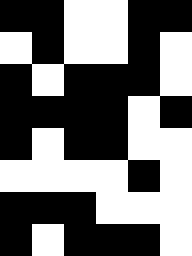[["black", "black", "white", "white", "black", "black"], ["white", "black", "white", "white", "black", "white"], ["black", "white", "black", "black", "black", "white"], ["black", "black", "black", "black", "white", "black"], ["black", "white", "black", "black", "white", "white"], ["white", "white", "white", "white", "black", "white"], ["black", "black", "black", "white", "white", "white"], ["black", "white", "black", "black", "black", "white"]]